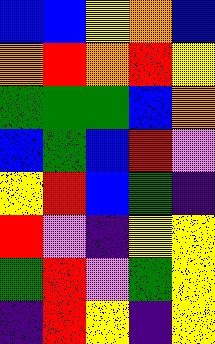[["blue", "blue", "yellow", "orange", "blue"], ["orange", "red", "orange", "red", "yellow"], ["green", "green", "green", "blue", "orange"], ["blue", "green", "blue", "red", "violet"], ["yellow", "red", "blue", "green", "indigo"], ["red", "violet", "indigo", "yellow", "yellow"], ["green", "red", "violet", "green", "yellow"], ["indigo", "red", "yellow", "indigo", "yellow"]]